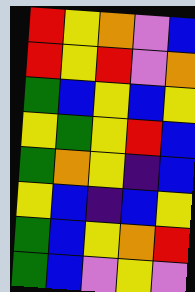[["red", "yellow", "orange", "violet", "blue"], ["red", "yellow", "red", "violet", "orange"], ["green", "blue", "yellow", "blue", "yellow"], ["yellow", "green", "yellow", "red", "blue"], ["green", "orange", "yellow", "indigo", "blue"], ["yellow", "blue", "indigo", "blue", "yellow"], ["green", "blue", "yellow", "orange", "red"], ["green", "blue", "violet", "yellow", "violet"]]